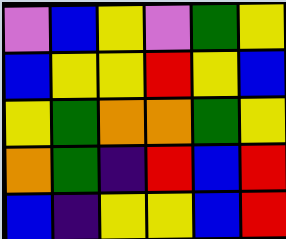[["violet", "blue", "yellow", "violet", "green", "yellow"], ["blue", "yellow", "yellow", "red", "yellow", "blue"], ["yellow", "green", "orange", "orange", "green", "yellow"], ["orange", "green", "indigo", "red", "blue", "red"], ["blue", "indigo", "yellow", "yellow", "blue", "red"]]